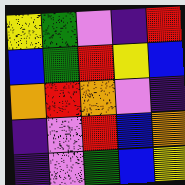[["yellow", "green", "violet", "indigo", "red"], ["blue", "green", "red", "yellow", "blue"], ["orange", "red", "orange", "violet", "indigo"], ["indigo", "violet", "red", "blue", "orange"], ["indigo", "violet", "green", "blue", "yellow"]]